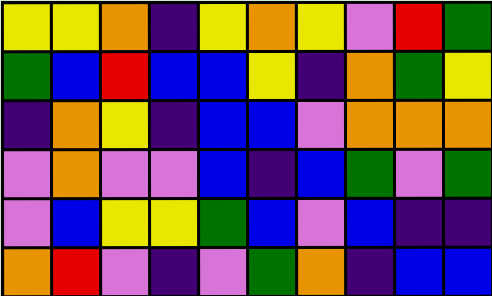[["yellow", "yellow", "orange", "indigo", "yellow", "orange", "yellow", "violet", "red", "green"], ["green", "blue", "red", "blue", "blue", "yellow", "indigo", "orange", "green", "yellow"], ["indigo", "orange", "yellow", "indigo", "blue", "blue", "violet", "orange", "orange", "orange"], ["violet", "orange", "violet", "violet", "blue", "indigo", "blue", "green", "violet", "green"], ["violet", "blue", "yellow", "yellow", "green", "blue", "violet", "blue", "indigo", "indigo"], ["orange", "red", "violet", "indigo", "violet", "green", "orange", "indigo", "blue", "blue"]]